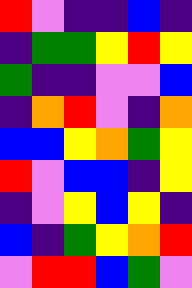[["red", "violet", "indigo", "indigo", "blue", "indigo"], ["indigo", "green", "green", "yellow", "red", "yellow"], ["green", "indigo", "indigo", "violet", "violet", "blue"], ["indigo", "orange", "red", "violet", "indigo", "orange"], ["blue", "blue", "yellow", "orange", "green", "yellow"], ["red", "violet", "blue", "blue", "indigo", "yellow"], ["indigo", "violet", "yellow", "blue", "yellow", "indigo"], ["blue", "indigo", "green", "yellow", "orange", "red"], ["violet", "red", "red", "blue", "green", "violet"]]